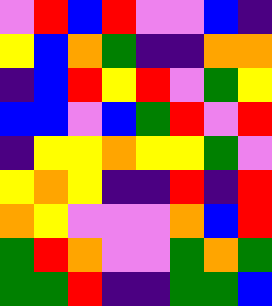[["violet", "red", "blue", "red", "violet", "violet", "blue", "indigo"], ["yellow", "blue", "orange", "green", "indigo", "indigo", "orange", "orange"], ["indigo", "blue", "red", "yellow", "red", "violet", "green", "yellow"], ["blue", "blue", "violet", "blue", "green", "red", "violet", "red"], ["indigo", "yellow", "yellow", "orange", "yellow", "yellow", "green", "violet"], ["yellow", "orange", "yellow", "indigo", "indigo", "red", "indigo", "red"], ["orange", "yellow", "violet", "violet", "violet", "orange", "blue", "red"], ["green", "red", "orange", "violet", "violet", "green", "orange", "green"], ["green", "green", "red", "indigo", "indigo", "green", "green", "blue"]]